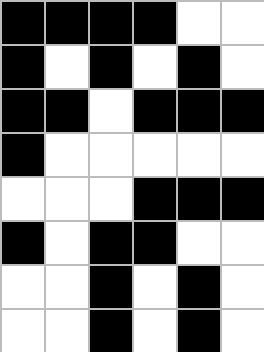[["black", "black", "black", "black", "white", "white"], ["black", "white", "black", "white", "black", "white"], ["black", "black", "white", "black", "black", "black"], ["black", "white", "white", "white", "white", "white"], ["white", "white", "white", "black", "black", "black"], ["black", "white", "black", "black", "white", "white"], ["white", "white", "black", "white", "black", "white"], ["white", "white", "black", "white", "black", "white"]]